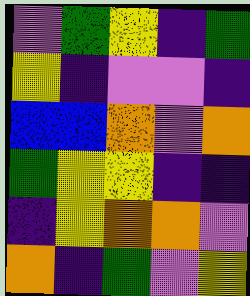[["violet", "green", "yellow", "indigo", "green"], ["yellow", "indigo", "violet", "violet", "indigo"], ["blue", "blue", "orange", "violet", "orange"], ["green", "yellow", "yellow", "indigo", "indigo"], ["indigo", "yellow", "orange", "orange", "violet"], ["orange", "indigo", "green", "violet", "yellow"]]